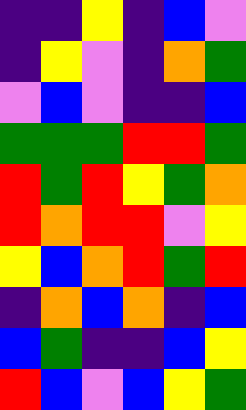[["indigo", "indigo", "yellow", "indigo", "blue", "violet"], ["indigo", "yellow", "violet", "indigo", "orange", "green"], ["violet", "blue", "violet", "indigo", "indigo", "blue"], ["green", "green", "green", "red", "red", "green"], ["red", "green", "red", "yellow", "green", "orange"], ["red", "orange", "red", "red", "violet", "yellow"], ["yellow", "blue", "orange", "red", "green", "red"], ["indigo", "orange", "blue", "orange", "indigo", "blue"], ["blue", "green", "indigo", "indigo", "blue", "yellow"], ["red", "blue", "violet", "blue", "yellow", "green"]]